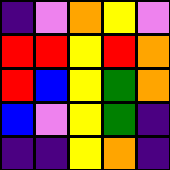[["indigo", "violet", "orange", "yellow", "violet"], ["red", "red", "yellow", "red", "orange"], ["red", "blue", "yellow", "green", "orange"], ["blue", "violet", "yellow", "green", "indigo"], ["indigo", "indigo", "yellow", "orange", "indigo"]]